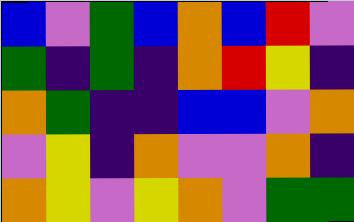[["blue", "violet", "green", "blue", "orange", "blue", "red", "violet"], ["green", "indigo", "green", "indigo", "orange", "red", "yellow", "indigo"], ["orange", "green", "indigo", "indigo", "blue", "blue", "violet", "orange"], ["violet", "yellow", "indigo", "orange", "violet", "violet", "orange", "indigo"], ["orange", "yellow", "violet", "yellow", "orange", "violet", "green", "green"]]